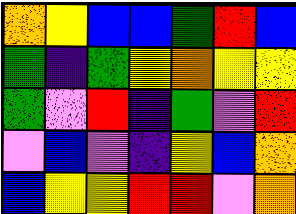[["orange", "yellow", "blue", "blue", "green", "red", "blue"], ["green", "indigo", "green", "yellow", "orange", "yellow", "yellow"], ["green", "violet", "red", "indigo", "green", "violet", "red"], ["violet", "blue", "violet", "indigo", "yellow", "blue", "orange"], ["blue", "yellow", "yellow", "red", "red", "violet", "orange"]]